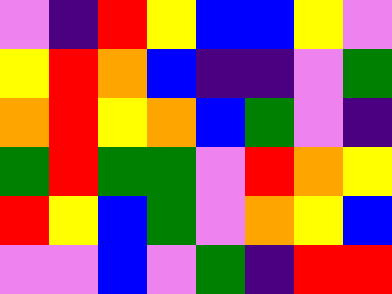[["violet", "indigo", "red", "yellow", "blue", "blue", "yellow", "violet"], ["yellow", "red", "orange", "blue", "indigo", "indigo", "violet", "green"], ["orange", "red", "yellow", "orange", "blue", "green", "violet", "indigo"], ["green", "red", "green", "green", "violet", "red", "orange", "yellow"], ["red", "yellow", "blue", "green", "violet", "orange", "yellow", "blue"], ["violet", "violet", "blue", "violet", "green", "indigo", "red", "red"]]